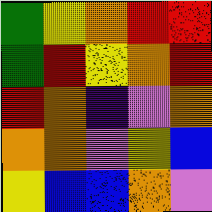[["green", "yellow", "orange", "red", "red"], ["green", "red", "yellow", "orange", "red"], ["red", "orange", "indigo", "violet", "orange"], ["orange", "orange", "violet", "yellow", "blue"], ["yellow", "blue", "blue", "orange", "violet"]]